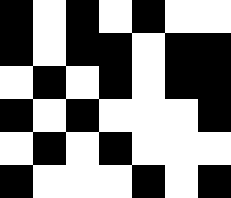[["black", "white", "black", "white", "black", "white", "white"], ["black", "white", "black", "black", "white", "black", "black"], ["white", "black", "white", "black", "white", "black", "black"], ["black", "white", "black", "white", "white", "white", "black"], ["white", "black", "white", "black", "white", "white", "white"], ["black", "white", "white", "white", "black", "white", "black"]]